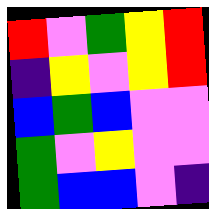[["red", "violet", "green", "yellow", "red"], ["indigo", "yellow", "violet", "yellow", "red"], ["blue", "green", "blue", "violet", "violet"], ["green", "violet", "yellow", "violet", "violet"], ["green", "blue", "blue", "violet", "indigo"]]